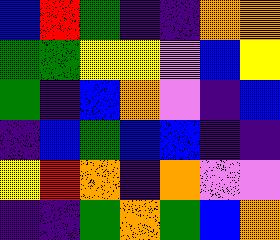[["blue", "red", "green", "indigo", "indigo", "orange", "orange"], ["green", "green", "yellow", "yellow", "violet", "blue", "yellow"], ["green", "indigo", "blue", "orange", "violet", "indigo", "blue"], ["indigo", "blue", "green", "blue", "blue", "indigo", "indigo"], ["yellow", "red", "orange", "indigo", "orange", "violet", "violet"], ["indigo", "indigo", "green", "orange", "green", "blue", "orange"]]